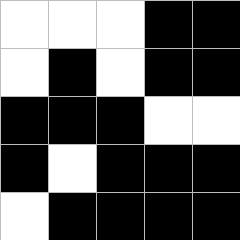[["white", "white", "white", "black", "black"], ["white", "black", "white", "black", "black"], ["black", "black", "black", "white", "white"], ["black", "white", "black", "black", "black"], ["white", "black", "black", "black", "black"]]